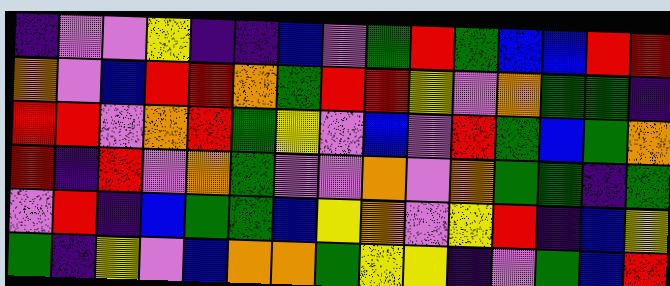[["indigo", "violet", "violet", "yellow", "indigo", "indigo", "blue", "violet", "green", "red", "green", "blue", "blue", "red", "red"], ["orange", "violet", "blue", "red", "red", "orange", "green", "red", "red", "yellow", "violet", "orange", "green", "green", "indigo"], ["red", "red", "violet", "orange", "red", "green", "yellow", "violet", "blue", "violet", "red", "green", "blue", "green", "orange"], ["red", "indigo", "red", "violet", "orange", "green", "violet", "violet", "orange", "violet", "orange", "green", "green", "indigo", "green"], ["violet", "red", "indigo", "blue", "green", "green", "blue", "yellow", "orange", "violet", "yellow", "red", "indigo", "blue", "yellow"], ["green", "indigo", "yellow", "violet", "blue", "orange", "orange", "green", "yellow", "yellow", "indigo", "violet", "green", "blue", "red"]]